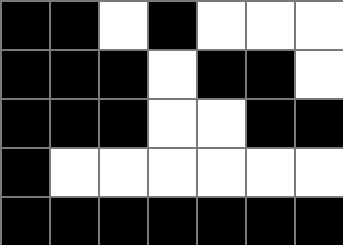[["black", "black", "white", "black", "white", "white", "white"], ["black", "black", "black", "white", "black", "black", "white"], ["black", "black", "black", "white", "white", "black", "black"], ["black", "white", "white", "white", "white", "white", "white"], ["black", "black", "black", "black", "black", "black", "black"]]